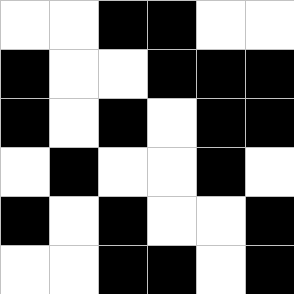[["white", "white", "black", "black", "white", "white"], ["black", "white", "white", "black", "black", "black"], ["black", "white", "black", "white", "black", "black"], ["white", "black", "white", "white", "black", "white"], ["black", "white", "black", "white", "white", "black"], ["white", "white", "black", "black", "white", "black"]]